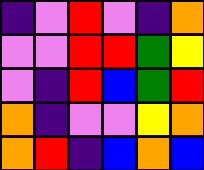[["indigo", "violet", "red", "violet", "indigo", "orange"], ["violet", "violet", "red", "red", "green", "yellow"], ["violet", "indigo", "red", "blue", "green", "red"], ["orange", "indigo", "violet", "violet", "yellow", "orange"], ["orange", "red", "indigo", "blue", "orange", "blue"]]